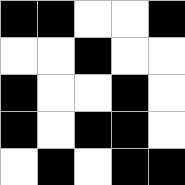[["black", "black", "white", "white", "black"], ["white", "white", "black", "white", "white"], ["black", "white", "white", "black", "white"], ["black", "white", "black", "black", "white"], ["white", "black", "white", "black", "black"]]